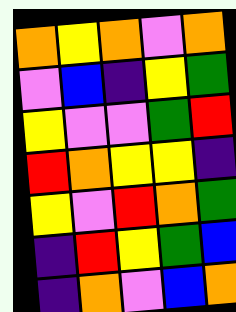[["orange", "yellow", "orange", "violet", "orange"], ["violet", "blue", "indigo", "yellow", "green"], ["yellow", "violet", "violet", "green", "red"], ["red", "orange", "yellow", "yellow", "indigo"], ["yellow", "violet", "red", "orange", "green"], ["indigo", "red", "yellow", "green", "blue"], ["indigo", "orange", "violet", "blue", "orange"]]